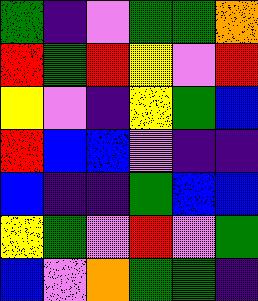[["green", "indigo", "violet", "green", "green", "orange"], ["red", "green", "red", "yellow", "violet", "red"], ["yellow", "violet", "indigo", "yellow", "green", "blue"], ["red", "blue", "blue", "violet", "indigo", "indigo"], ["blue", "indigo", "indigo", "green", "blue", "blue"], ["yellow", "green", "violet", "red", "violet", "green"], ["blue", "violet", "orange", "green", "green", "indigo"]]